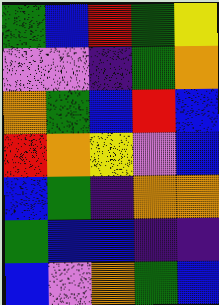[["green", "blue", "red", "green", "yellow"], ["violet", "violet", "indigo", "green", "orange"], ["orange", "green", "blue", "red", "blue"], ["red", "orange", "yellow", "violet", "blue"], ["blue", "green", "indigo", "orange", "orange"], ["green", "blue", "blue", "indigo", "indigo"], ["blue", "violet", "orange", "green", "blue"]]